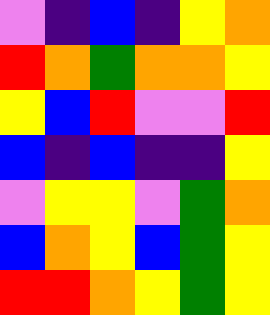[["violet", "indigo", "blue", "indigo", "yellow", "orange"], ["red", "orange", "green", "orange", "orange", "yellow"], ["yellow", "blue", "red", "violet", "violet", "red"], ["blue", "indigo", "blue", "indigo", "indigo", "yellow"], ["violet", "yellow", "yellow", "violet", "green", "orange"], ["blue", "orange", "yellow", "blue", "green", "yellow"], ["red", "red", "orange", "yellow", "green", "yellow"]]